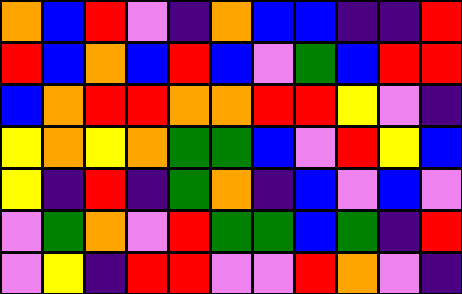[["orange", "blue", "red", "violet", "indigo", "orange", "blue", "blue", "indigo", "indigo", "red"], ["red", "blue", "orange", "blue", "red", "blue", "violet", "green", "blue", "red", "red"], ["blue", "orange", "red", "red", "orange", "orange", "red", "red", "yellow", "violet", "indigo"], ["yellow", "orange", "yellow", "orange", "green", "green", "blue", "violet", "red", "yellow", "blue"], ["yellow", "indigo", "red", "indigo", "green", "orange", "indigo", "blue", "violet", "blue", "violet"], ["violet", "green", "orange", "violet", "red", "green", "green", "blue", "green", "indigo", "red"], ["violet", "yellow", "indigo", "red", "red", "violet", "violet", "red", "orange", "violet", "indigo"]]